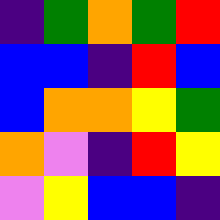[["indigo", "green", "orange", "green", "red"], ["blue", "blue", "indigo", "red", "blue"], ["blue", "orange", "orange", "yellow", "green"], ["orange", "violet", "indigo", "red", "yellow"], ["violet", "yellow", "blue", "blue", "indigo"]]